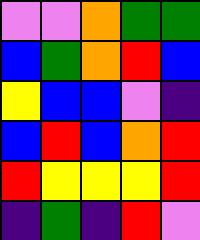[["violet", "violet", "orange", "green", "green"], ["blue", "green", "orange", "red", "blue"], ["yellow", "blue", "blue", "violet", "indigo"], ["blue", "red", "blue", "orange", "red"], ["red", "yellow", "yellow", "yellow", "red"], ["indigo", "green", "indigo", "red", "violet"]]